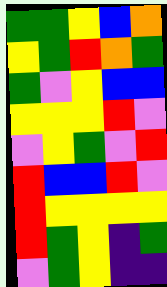[["green", "green", "yellow", "blue", "orange"], ["yellow", "green", "red", "orange", "green"], ["green", "violet", "yellow", "blue", "blue"], ["yellow", "yellow", "yellow", "red", "violet"], ["violet", "yellow", "green", "violet", "red"], ["red", "blue", "blue", "red", "violet"], ["red", "yellow", "yellow", "yellow", "yellow"], ["red", "green", "yellow", "indigo", "green"], ["violet", "green", "yellow", "indigo", "indigo"]]